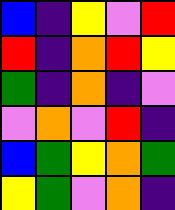[["blue", "indigo", "yellow", "violet", "red"], ["red", "indigo", "orange", "red", "yellow"], ["green", "indigo", "orange", "indigo", "violet"], ["violet", "orange", "violet", "red", "indigo"], ["blue", "green", "yellow", "orange", "green"], ["yellow", "green", "violet", "orange", "indigo"]]